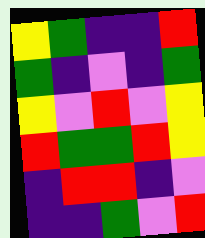[["yellow", "green", "indigo", "indigo", "red"], ["green", "indigo", "violet", "indigo", "green"], ["yellow", "violet", "red", "violet", "yellow"], ["red", "green", "green", "red", "yellow"], ["indigo", "red", "red", "indigo", "violet"], ["indigo", "indigo", "green", "violet", "red"]]